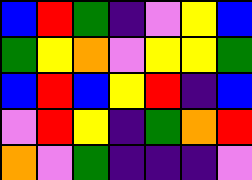[["blue", "red", "green", "indigo", "violet", "yellow", "blue"], ["green", "yellow", "orange", "violet", "yellow", "yellow", "green"], ["blue", "red", "blue", "yellow", "red", "indigo", "blue"], ["violet", "red", "yellow", "indigo", "green", "orange", "red"], ["orange", "violet", "green", "indigo", "indigo", "indigo", "violet"]]